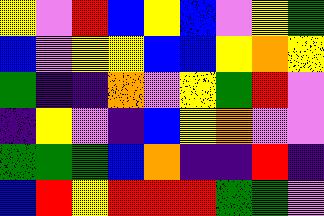[["yellow", "violet", "red", "blue", "yellow", "blue", "violet", "yellow", "green"], ["blue", "violet", "yellow", "yellow", "blue", "blue", "yellow", "orange", "yellow"], ["green", "indigo", "indigo", "orange", "violet", "yellow", "green", "red", "violet"], ["indigo", "yellow", "violet", "indigo", "blue", "yellow", "orange", "violet", "violet"], ["green", "green", "green", "blue", "orange", "indigo", "indigo", "red", "indigo"], ["blue", "red", "yellow", "red", "red", "red", "green", "green", "violet"]]